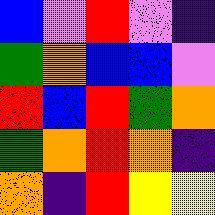[["blue", "violet", "red", "violet", "indigo"], ["green", "orange", "blue", "blue", "violet"], ["red", "blue", "red", "green", "orange"], ["green", "orange", "red", "orange", "indigo"], ["orange", "indigo", "red", "yellow", "yellow"]]